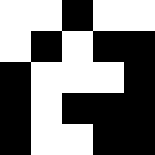[["white", "white", "black", "white", "white"], ["white", "black", "white", "black", "black"], ["black", "white", "white", "white", "black"], ["black", "white", "black", "black", "black"], ["black", "white", "white", "black", "black"]]